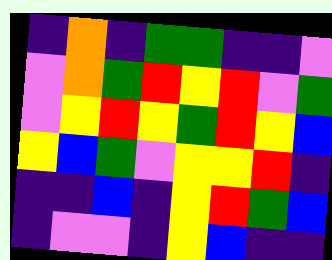[["indigo", "orange", "indigo", "green", "green", "indigo", "indigo", "violet"], ["violet", "orange", "green", "red", "yellow", "red", "violet", "green"], ["violet", "yellow", "red", "yellow", "green", "red", "yellow", "blue"], ["yellow", "blue", "green", "violet", "yellow", "yellow", "red", "indigo"], ["indigo", "indigo", "blue", "indigo", "yellow", "red", "green", "blue"], ["indigo", "violet", "violet", "indigo", "yellow", "blue", "indigo", "indigo"]]